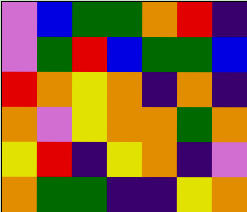[["violet", "blue", "green", "green", "orange", "red", "indigo"], ["violet", "green", "red", "blue", "green", "green", "blue"], ["red", "orange", "yellow", "orange", "indigo", "orange", "indigo"], ["orange", "violet", "yellow", "orange", "orange", "green", "orange"], ["yellow", "red", "indigo", "yellow", "orange", "indigo", "violet"], ["orange", "green", "green", "indigo", "indigo", "yellow", "orange"]]